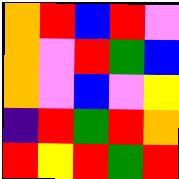[["orange", "red", "blue", "red", "violet"], ["orange", "violet", "red", "green", "blue"], ["orange", "violet", "blue", "violet", "yellow"], ["indigo", "red", "green", "red", "orange"], ["red", "yellow", "red", "green", "red"]]